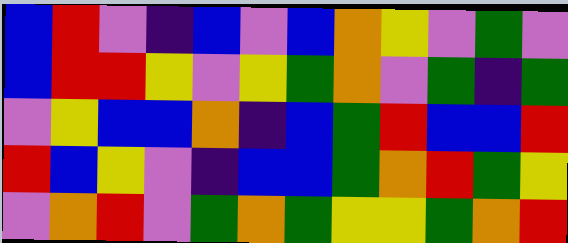[["blue", "red", "violet", "indigo", "blue", "violet", "blue", "orange", "yellow", "violet", "green", "violet"], ["blue", "red", "red", "yellow", "violet", "yellow", "green", "orange", "violet", "green", "indigo", "green"], ["violet", "yellow", "blue", "blue", "orange", "indigo", "blue", "green", "red", "blue", "blue", "red"], ["red", "blue", "yellow", "violet", "indigo", "blue", "blue", "green", "orange", "red", "green", "yellow"], ["violet", "orange", "red", "violet", "green", "orange", "green", "yellow", "yellow", "green", "orange", "red"]]